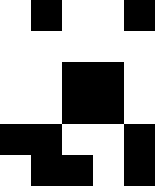[["white", "black", "white", "white", "black"], ["white", "white", "white", "white", "white"], ["white", "white", "black", "black", "white"], ["white", "white", "black", "black", "white"], ["black", "black", "white", "white", "black"], ["white", "black", "black", "white", "black"]]